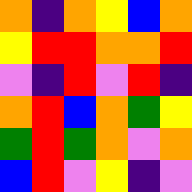[["orange", "indigo", "orange", "yellow", "blue", "orange"], ["yellow", "red", "red", "orange", "orange", "red"], ["violet", "indigo", "red", "violet", "red", "indigo"], ["orange", "red", "blue", "orange", "green", "yellow"], ["green", "red", "green", "orange", "violet", "orange"], ["blue", "red", "violet", "yellow", "indigo", "violet"]]